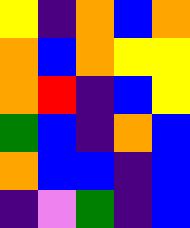[["yellow", "indigo", "orange", "blue", "orange"], ["orange", "blue", "orange", "yellow", "yellow"], ["orange", "red", "indigo", "blue", "yellow"], ["green", "blue", "indigo", "orange", "blue"], ["orange", "blue", "blue", "indigo", "blue"], ["indigo", "violet", "green", "indigo", "blue"]]